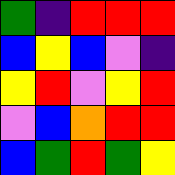[["green", "indigo", "red", "red", "red"], ["blue", "yellow", "blue", "violet", "indigo"], ["yellow", "red", "violet", "yellow", "red"], ["violet", "blue", "orange", "red", "red"], ["blue", "green", "red", "green", "yellow"]]